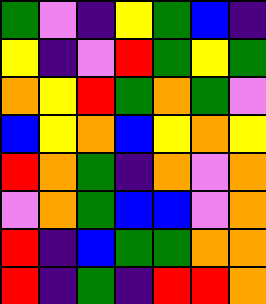[["green", "violet", "indigo", "yellow", "green", "blue", "indigo"], ["yellow", "indigo", "violet", "red", "green", "yellow", "green"], ["orange", "yellow", "red", "green", "orange", "green", "violet"], ["blue", "yellow", "orange", "blue", "yellow", "orange", "yellow"], ["red", "orange", "green", "indigo", "orange", "violet", "orange"], ["violet", "orange", "green", "blue", "blue", "violet", "orange"], ["red", "indigo", "blue", "green", "green", "orange", "orange"], ["red", "indigo", "green", "indigo", "red", "red", "orange"]]